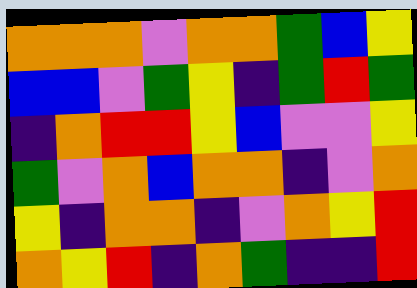[["orange", "orange", "orange", "violet", "orange", "orange", "green", "blue", "yellow"], ["blue", "blue", "violet", "green", "yellow", "indigo", "green", "red", "green"], ["indigo", "orange", "red", "red", "yellow", "blue", "violet", "violet", "yellow"], ["green", "violet", "orange", "blue", "orange", "orange", "indigo", "violet", "orange"], ["yellow", "indigo", "orange", "orange", "indigo", "violet", "orange", "yellow", "red"], ["orange", "yellow", "red", "indigo", "orange", "green", "indigo", "indigo", "red"]]